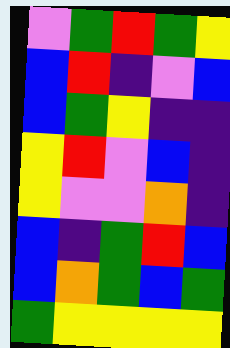[["violet", "green", "red", "green", "yellow"], ["blue", "red", "indigo", "violet", "blue"], ["blue", "green", "yellow", "indigo", "indigo"], ["yellow", "red", "violet", "blue", "indigo"], ["yellow", "violet", "violet", "orange", "indigo"], ["blue", "indigo", "green", "red", "blue"], ["blue", "orange", "green", "blue", "green"], ["green", "yellow", "yellow", "yellow", "yellow"]]